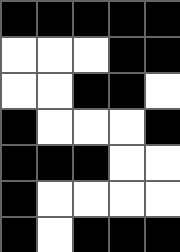[["black", "black", "black", "black", "black"], ["white", "white", "white", "black", "black"], ["white", "white", "black", "black", "white"], ["black", "white", "white", "white", "black"], ["black", "black", "black", "white", "white"], ["black", "white", "white", "white", "white"], ["black", "white", "black", "black", "black"]]